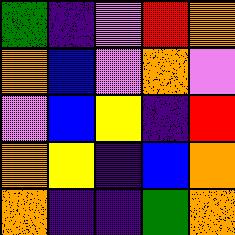[["green", "indigo", "violet", "red", "orange"], ["orange", "blue", "violet", "orange", "violet"], ["violet", "blue", "yellow", "indigo", "red"], ["orange", "yellow", "indigo", "blue", "orange"], ["orange", "indigo", "indigo", "green", "orange"]]